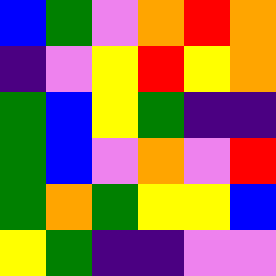[["blue", "green", "violet", "orange", "red", "orange"], ["indigo", "violet", "yellow", "red", "yellow", "orange"], ["green", "blue", "yellow", "green", "indigo", "indigo"], ["green", "blue", "violet", "orange", "violet", "red"], ["green", "orange", "green", "yellow", "yellow", "blue"], ["yellow", "green", "indigo", "indigo", "violet", "violet"]]